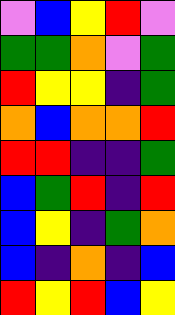[["violet", "blue", "yellow", "red", "violet"], ["green", "green", "orange", "violet", "green"], ["red", "yellow", "yellow", "indigo", "green"], ["orange", "blue", "orange", "orange", "red"], ["red", "red", "indigo", "indigo", "green"], ["blue", "green", "red", "indigo", "red"], ["blue", "yellow", "indigo", "green", "orange"], ["blue", "indigo", "orange", "indigo", "blue"], ["red", "yellow", "red", "blue", "yellow"]]